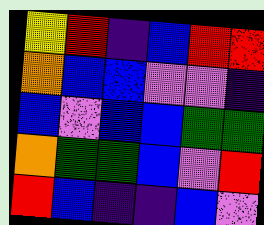[["yellow", "red", "indigo", "blue", "red", "red"], ["orange", "blue", "blue", "violet", "violet", "indigo"], ["blue", "violet", "blue", "blue", "green", "green"], ["orange", "green", "green", "blue", "violet", "red"], ["red", "blue", "indigo", "indigo", "blue", "violet"]]